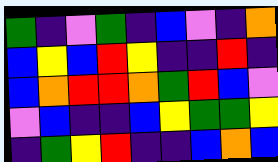[["green", "indigo", "violet", "green", "indigo", "blue", "violet", "indigo", "orange"], ["blue", "yellow", "blue", "red", "yellow", "indigo", "indigo", "red", "indigo"], ["blue", "orange", "red", "red", "orange", "green", "red", "blue", "violet"], ["violet", "blue", "indigo", "indigo", "blue", "yellow", "green", "green", "yellow"], ["indigo", "green", "yellow", "red", "indigo", "indigo", "blue", "orange", "blue"]]